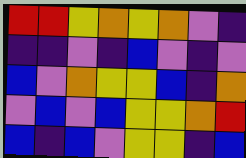[["red", "red", "yellow", "orange", "yellow", "orange", "violet", "indigo"], ["indigo", "indigo", "violet", "indigo", "blue", "violet", "indigo", "violet"], ["blue", "violet", "orange", "yellow", "yellow", "blue", "indigo", "orange"], ["violet", "blue", "violet", "blue", "yellow", "yellow", "orange", "red"], ["blue", "indigo", "blue", "violet", "yellow", "yellow", "indigo", "blue"]]